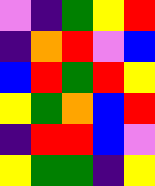[["violet", "indigo", "green", "yellow", "red"], ["indigo", "orange", "red", "violet", "blue"], ["blue", "red", "green", "red", "yellow"], ["yellow", "green", "orange", "blue", "red"], ["indigo", "red", "red", "blue", "violet"], ["yellow", "green", "green", "indigo", "yellow"]]